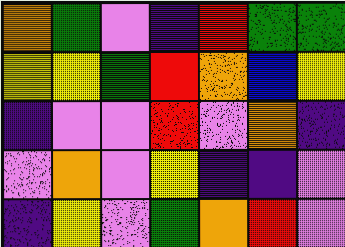[["orange", "green", "violet", "indigo", "red", "green", "green"], ["yellow", "yellow", "green", "red", "orange", "blue", "yellow"], ["indigo", "violet", "violet", "red", "violet", "orange", "indigo"], ["violet", "orange", "violet", "yellow", "indigo", "indigo", "violet"], ["indigo", "yellow", "violet", "green", "orange", "red", "violet"]]